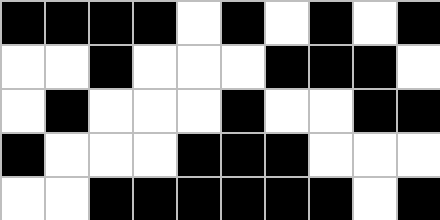[["black", "black", "black", "black", "white", "black", "white", "black", "white", "black"], ["white", "white", "black", "white", "white", "white", "black", "black", "black", "white"], ["white", "black", "white", "white", "white", "black", "white", "white", "black", "black"], ["black", "white", "white", "white", "black", "black", "black", "white", "white", "white"], ["white", "white", "black", "black", "black", "black", "black", "black", "white", "black"]]